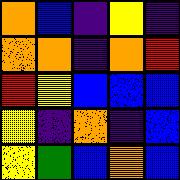[["orange", "blue", "indigo", "yellow", "indigo"], ["orange", "orange", "indigo", "orange", "red"], ["red", "yellow", "blue", "blue", "blue"], ["yellow", "indigo", "orange", "indigo", "blue"], ["yellow", "green", "blue", "orange", "blue"]]